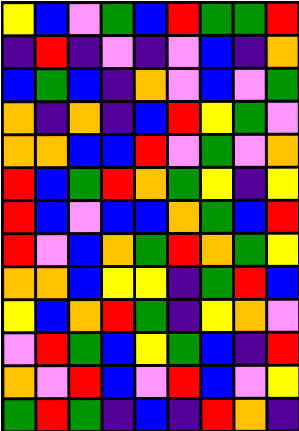[["yellow", "blue", "violet", "green", "blue", "red", "green", "green", "red"], ["indigo", "red", "indigo", "violet", "indigo", "violet", "blue", "indigo", "orange"], ["blue", "green", "blue", "indigo", "orange", "violet", "blue", "violet", "green"], ["orange", "indigo", "orange", "indigo", "blue", "red", "yellow", "green", "violet"], ["orange", "orange", "blue", "blue", "red", "violet", "green", "violet", "orange"], ["red", "blue", "green", "red", "orange", "green", "yellow", "indigo", "yellow"], ["red", "blue", "violet", "blue", "blue", "orange", "green", "blue", "red"], ["red", "violet", "blue", "orange", "green", "red", "orange", "green", "yellow"], ["orange", "orange", "blue", "yellow", "yellow", "indigo", "green", "red", "blue"], ["yellow", "blue", "orange", "red", "green", "indigo", "yellow", "orange", "violet"], ["violet", "red", "green", "blue", "yellow", "green", "blue", "indigo", "red"], ["orange", "violet", "red", "blue", "violet", "red", "blue", "violet", "yellow"], ["green", "red", "green", "indigo", "blue", "indigo", "red", "orange", "indigo"]]